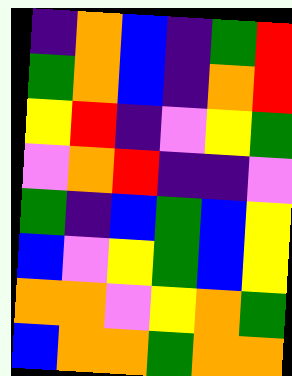[["indigo", "orange", "blue", "indigo", "green", "red"], ["green", "orange", "blue", "indigo", "orange", "red"], ["yellow", "red", "indigo", "violet", "yellow", "green"], ["violet", "orange", "red", "indigo", "indigo", "violet"], ["green", "indigo", "blue", "green", "blue", "yellow"], ["blue", "violet", "yellow", "green", "blue", "yellow"], ["orange", "orange", "violet", "yellow", "orange", "green"], ["blue", "orange", "orange", "green", "orange", "orange"]]